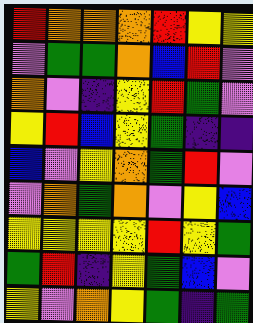[["red", "orange", "orange", "orange", "red", "yellow", "yellow"], ["violet", "green", "green", "orange", "blue", "red", "violet"], ["orange", "violet", "indigo", "yellow", "red", "green", "violet"], ["yellow", "red", "blue", "yellow", "green", "indigo", "indigo"], ["blue", "violet", "yellow", "orange", "green", "red", "violet"], ["violet", "orange", "green", "orange", "violet", "yellow", "blue"], ["yellow", "yellow", "yellow", "yellow", "red", "yellow", "green"], ["green", "red", "indigo", "yellow", "green", "blue", "violet"], ["yellow", "violet", "orange", "yellow", "green", "indigo", "green"]]